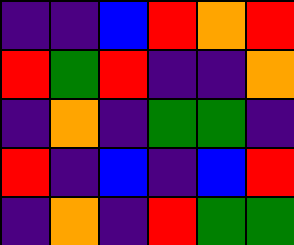[["indigo", "indigo", "blue", "red", "orange", "red"], ["red", "green", "red", "indigo", "indigo", "orange"], ["indigo", "orange", "indigo", "green", "green", "indigo"], ["red", "indigo", "blue", "indigo", "blue", "red"], ["indigo", "orange", "indigo", "red", "green", "green"]]